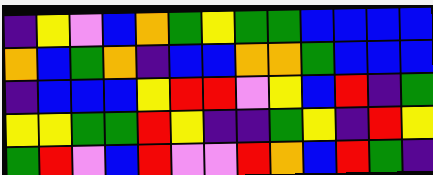[["indigo", "yellow", "violet", "blue", "orange", "green", "yellow", "green", "green", "blue", "blue", "blue", "blue"], ["orange", "blue", "green", "orange", "indigo", "blue", "blue", "orange", "orange", "green", "blue", "blue", "blue"], ["indigo", "blue", "blue", "blue", "yellow", "red", "red", "violet", "yellow", "blue", "red", "indigo", "green"], ["yellow", "yellow", "green", "green", "red", "yellow", "indigo", "indigo", "green", "yellow", "indigo", "red", "yellow"], ["green", "red", "violet", "blue", "red", "violet", "violet", "red", "orange", "blue", "red", "green", "indigo"]]